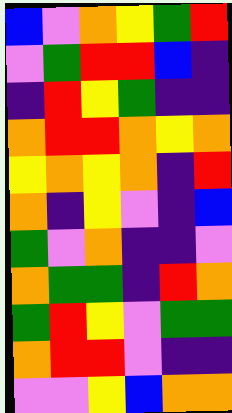[["blue", "violet", "orange", "yellow", "green", "red"], ["violet", "green", "red", "red", "blue", "indigo"], ["indigo", "red", "yellow", "green", "indigo", "indigo"], ["orange", "red", "red", "orange", "yellow", "orange"], ["yellow", "orange", "yellow", "orange", "indigo", "red"], ["orange", "indigo", "yellow", "violet", "indigo", "blue"], ["green", "violet", "orange", "indigo", "indigo", "violet"], ["orange", "green", "green", "indigo", "red", "orange"], ["green", "red", "yellow", "violet", "green", "green"], ["orange", "red", "red", "violet", "indigo", "indigo"], ["violet", "violet", "yellow", "blue", "orange", "orange"]]